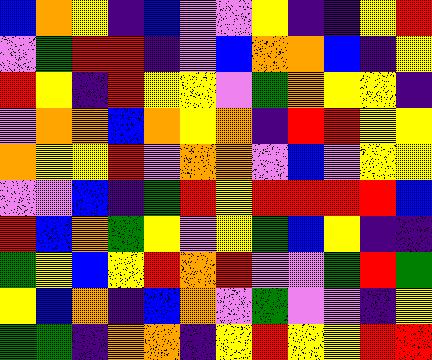[["blue", "orange", "yellow", "indigo", "blue", "violet", "violet", "yellow", "indigo", "indigo", "yellow", "red"], ["violet", "green", "red", "red", "indigo", "violet", "blue", "orange", "orange", "blue", "indigo", "yellow"], ["red", "yellow", "indigo", "red", "yellow", "yellow", "violet", "green", "orange", "yellow", "yellow", "indigo"], ["violet", "orange", "orange", "blue", "orange", "yellow", "orange", "indigo", "red", "red", "yellow", "yellow"], ["orange", "yellow", "yellow", "red", "violet", "orange", "orange", "violet", "blue", "violet", "yellow", "yellow"], ["violet", "violet", "blue", "indigo", "green", "red", "yellow", "red", "red", "red", "red", "blue"], ["red", "blue", "orange", "green", "yellow", "violet", "yellow", "green", "blue", "yellow", "indigo", "indigo"], ["green", "yellow", "blue", "yellow", "red", "orange", "red", "violet", "violet", "green", "red", "green"], ["yellow", "blue", "orange", "indigo", "blue", "orange", "violet", "green", "violet", "violet", "indigo", "yellow"], ["green", "green", "indigo", "orange", "orange", "indigo", "yellow", "red", "yellow", "yellow", "red", "red"]]